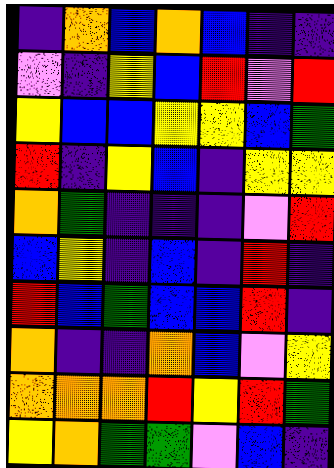[["indigo", "orange", "blue", "orange", "blue", "indigo", "indigo"], ["violet", "indigo", "yellow", "blue", "red", "violet", "red"], ["yellow", "blue", "blue", "yellow", "yellow", "blue", "green"], ["red", "indigo", "yellow", "blue", "indigo", "yellow", "yellow"], ["orange", "green", "indigo", "indigo", "indigo", "violet", "red"], ["blue", "yellow", "indigo", "blue", "indigo", "red", "indigo"], ["red", "blue", "green", "blue", "blue", "red", "indigo"], ["orange", "indigo", "indigo", "orange", "blue", "violet", "yellow"], ["orange", "orange", "orange", "red", "yellow", "red", "green"], ["yellow", "orange", "green", "green", "violet", "blue", "indigo"]]